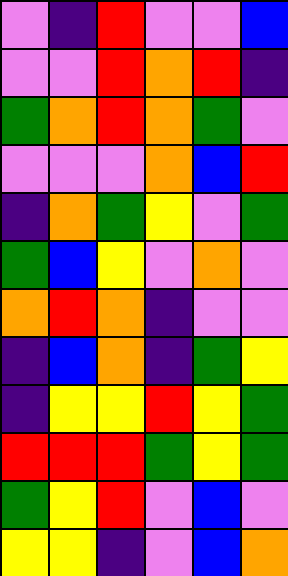[["violet", "indigo", "red", "violet", "violet", "blue"], ["violet", "violet", "red", "orange", "red", "indigo"], ["green", "orange", "red", "orange", "green", "violet"], ["violet", "violet", "violet", "orange", "blue", "red"], ["indigo", "orange", "green", "yellow", "violet", "green"], ["green", "blue", "yellow", "violet", "orange", "violet"], ["orange", "red", "orange", "indigo", "violet", "violet"], ["indigo", "blue", "orange", "indigo", "green", "yellow"], ["indigo", "yellow", "yellow", "red", "yellow", "green"], ["red", "red", "red", "green", "yellow", "green"], ["green", "yellow", "red", "violet", "blue", "violet"], ["yellow", "yellow", "indigo", "violet", "blue", "orange"]]